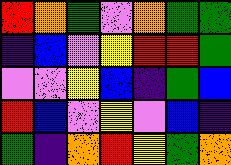[["red", "orange", "green", "violet", "orange", "green", "green"], ["indigo", "blue", "violet", "yellow", "red", "red", "green"], ["violet", "violet", "yellow", "blue", "indigo", "green", "blue"], ["red", "blue", "violet", "yellow", "violet", "blue", "indigo"], ["green", "indigo", "orange", "red", "yellow", "green", "orange"]]